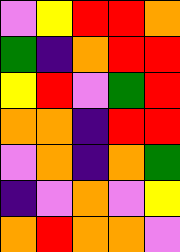[["violet", "yellow", "red", "red", "orange"], ["green", "indigo", "orange", "red", "red"], ["yellow", "red", "violet", "green", "red"], ["orange", "orange", "indigo", "red", "red"], ["violet", "orange", "indigo", "orange", "green"], ["indigo", "violet", "orange", "violet", "yellow"], ["orange", "red", "orange", "orange", "violet"]]